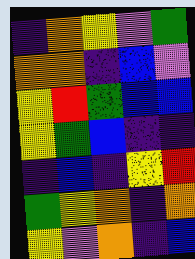[["indigo", "orange", "yellow", "violet", "green"], ["orange", "orange", "indigo", "blue", "violet"], ["yellow", "red", "green", "blue", "blue"], ["yellow", "green", "blue", "indigo", "indigo"], ["indigo", "blue", "indigo", "yellow", "red"], ["green", "yellow", "orange", "indigo", "orange"], ["yellow", "violet", "orange", "indigo", "blue"]]